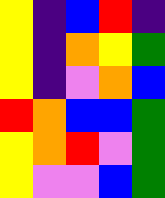[["yellow", "indigo", "blue", "red", "indigo"], ["yellow", "indigo", "orange", "yellow", "green"], ["yellow", "indigo", "violet", "orange", "blue"], ["red", "orange", "blue", "blue", "green"], ["yellow", "orange", "red", "violet", "green"], ["yellow", "violet", "violet", "blue", "green"]]